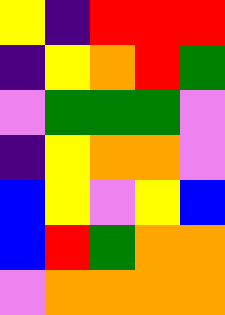[["yellow", "indigo", "red", "red", "red"], ["indigo", "yellow", "orange", "red", "green"], ["violet", "green", "green", "green", "violet"], ["indigo", "yellow", "orange", "orange", "violet"], ["blue", "yellow", "violet", "yellow", "blue"], ["blue", "red", "green", "orange", "orange"], ["violet", "orange", "orange", "orange", "orange"]]